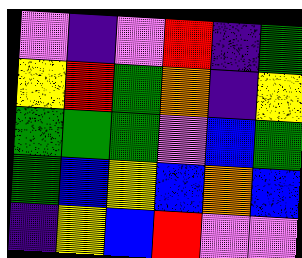[["violet", "indigo", "violet", "red", "indigo", "green"], ["yellow", "red", "green", "orange", "indigo", "yellow"], ["green", "green", "green", "violet", "blue", "green"], ["green", "blue", "yellow", "blue", "orange", "blue"], ["indigo", "yellow", "blue", "red", "violet", "violet"]]